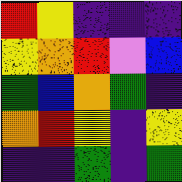[["red", "yellow", "indigo", "indigo", "indigo"], ["yellow", "orange", "red", "violet", "blue"], ["green", "blue", "orange", "green", "indigo"], ["orange", "red", "yellow", "indigo", "yellow"], ["indigo", "indigo", "green", "indigo", "green"]]